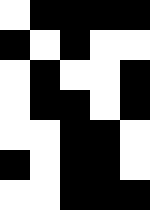[["white", "black", "black", "black", "black"], ["black", "white", "black", "white", "white"], ["white", "black", "white", "white", "black"], ["white", "black", "black", "white", "black"], ["white", "white", "black", "black", "white"], ["black", "white", "black", "black", "white"], ["white", "white", "black", "black", "black"]]